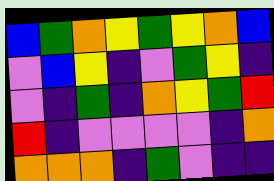[["blue", "green", "orange", "yellow", "green", "yellow", "orange", "blue"], ["violet", "blue", "yellow", "indigo", "violet", "green", "yellow", "indigo"], ["violet", "indigo", "green", "indigo", "orange", "yellow", "green", "red"], ["red", "indigo", "violet", "violet", "violet", "violet", "indigo", "orange"], ["orange", "orange", "orange", "indigo", "green", "violet", "indigo", "indigo"]]